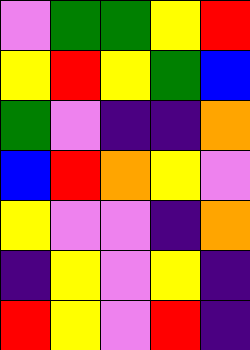[["violet", "green", "green", "yellow", "red"], ["yellow", "red", "yellow", "green", "blue"], ["green", "violet", "indigo", "indigo", "orange"], ["blue", "red", "orange", "yellow", "violet"], ["yellow", "violet", "violet", "indigo", "orange"], ["indigo", "yellow", "violet", "yellow", "indigo"], ["red", "yellow", "violet", "red", "indigo"]]